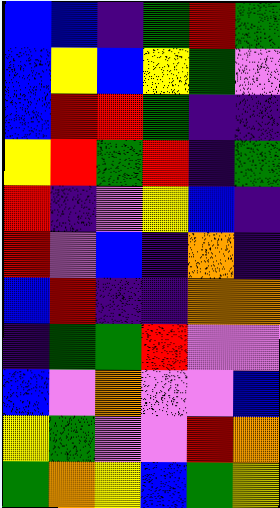[["blue", "blue", "indigo", "green", "red", "green"], ["blue", "yellow", "blue", "yellow", "green", "violet"], ["blue", "red", "red", "green", "indigo", "indigo"], ["yellow", "red", "green", "red", "indigo", "green"], ["red", "indigo", "violet", "yellow", "blue", "indigo"], ["red", "violet", "blue", "indigo", "orange", "indigo"], ["blue", "red", "indigo", "indigo", "orange", "orange"], ["indigo", "green", "green", "red", "violet", "violet"], ["blue", "violet", "orange", "violet", "violet", "blue"], ["yellow", "green", "violet", "violet", "red", "orange"], ["green", "orange", "yellow", "blue", "green", "yellow"]]